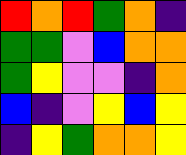[["red", "orange", "red", "green", "orange", "indigo"], ["green", "green", "violet", "blue", "orange", "orange"], ["green", "yellow", "violet", "violet", "indigo", "orange"], ["blue", "indigo", "violet", "yellow", "blue", "yellow"], ["indigo", "yellow", "green", "orange", "orange", "yellow"]]